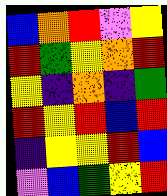[["blue", "orange", "red", "violet", "yellow"], ["red", "green", "yellow", "orange", "red"], ["yellow", "indigo", "orange", "indigo", "green"], ["red", "yellow", "red", "blue", "red"], ["indigo", "yellow", "yellow", "red", "blue"], ["violet", "blue", "green", "yellow", "red"]]